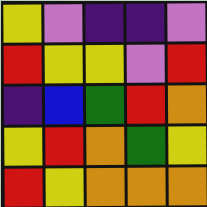[["yellow", "violet", "indigo", "indigo", "violet"], ["red", "yellow", "yellow", "violet", "red"], ["indigo", "blue", "green", "red", "orange"], ["yellow", "red", "orange", "green", "yellow"], ["red", "yellow", "orange", "orange", "orange"]]